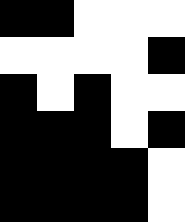[["black", "black", "white", "white", "white"], ["white", "white", "white", "white", "black"], ["black", "white", "black", "white", "white"], ["black", "black", "black", "white", "black"], ["black", "black", "black", "black", "white"], ["black", "black", "black", "black", "white"]]